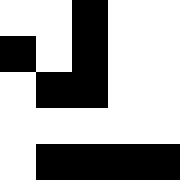[["white", "white", "black", "white", "white"], ["black", "white", "black", "white", "white"], ["white", "black", "black", "white", "white"], ["white", "white", "white", "white", "white"], ["white", "black", "black", "black", "black"]]